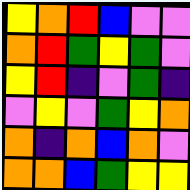[["yellow", "orange", "red", "blue", "violet", "violet"], ["orange", "red", "green", "yellow", "green", "violet"], ["yellow", "red", "indigo", "violet", "green", "indigo"], ["violet", "yellow", "violet", "green", "yellow", "orange"], ["orange", "indigo", "orange", "blue", "orange", "violet"], ["orange", "orange", "blue", "green", "yellow", "yellow"]]